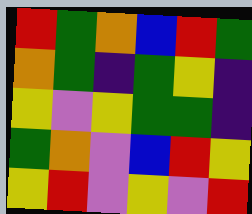[["red", "green", "orange", "blue", "red", "green"], ["orange", "green", "indigo", "green", "yellow", "indigo"], ["yellow", "violet", "yellow", "green", "green", "indigo"], ["green", "orange", "violet", "blue", "red", "yellow"], ["yellow", "red", "violet", "yellow", "violet", "red"]]